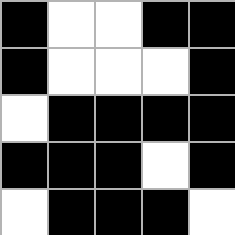[["black", "white", "white", "black", "black"], ["black", "white", "white", "white", "black"], ["white", "black", "black", "black", "black"], ["black", "black", "black", "white", "black"], ["white", "black", "black", "black", "white"]]